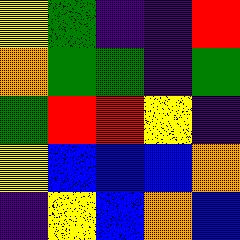[["yellow", "green", "indigo", "indigo", "red"], ["orange", "green", "green", "indigo", "green"], ["green", "red", "red", "yellow", "indigo"], ["yellow", "blue", "blue", "blue", "orange"], ["indigo", "yellow", "blue", "orange", "blue"]]